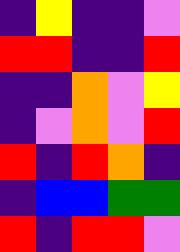[["indigo", "yellow", "indigo", "indigo", "violet"], ["red", "red", "indigo", "indigo", "red"], ["indigo", "indigo", "orange", "violet", "yellow"], ["indigo", "violet", "orange", "violet", "red"], ["red", "indigo", "red", "orange", "indigo"], ["indigo", "blue", "blue", "green", "green"], ["red", "indigo", "red", "red", "violet"]]